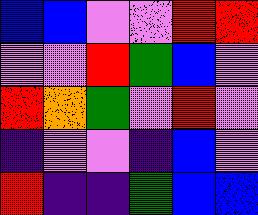[["blue", "blue", "violet", "violet", "red", "red"], ["violet", "violet", "red", "green", "blue", "violet"], ["red", "orange", "green", "violet", "red", "violet"], ["indigo", "violet", "violet", "indigo", "blue", "violet"], ["red", "indigo", "indigo", "green", "blue", "blue"]]